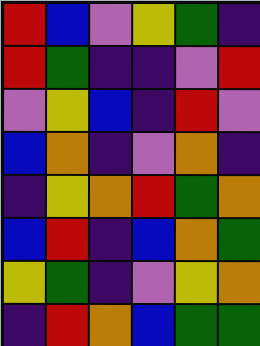[["red", "blue", "violet", "yellow", "green", "indigo"], ["red", "green", "indigo", "indigo", "violet", "red"], ["violet", "yellow", "blue", "indigo", "red", "violet"], ["blue", "orange", "indigo", "violet", "orange", "indigo"], ["indigo", "yellow", "orange", "red", "green", "orange"], ["blue", "red", "indigo", "blue", "orange", "green"], ["yellow", "green", "indigo", "violet", "yellow", "orange"], ["indigo", "red", "orange", "blue", "green", "green"]]